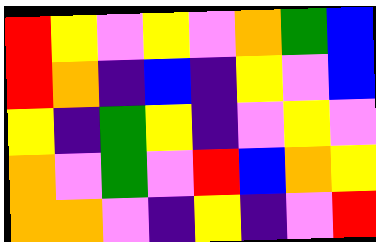[["red", "yellow", "violet", "yellow", "violet", "orange", "green", "blue"], ["red", "orange", "indigo", "blue", "indigo", "yellow", "violet", "blue"], ["yellow", "indigo", "green", "yellow", "indigo", "violet", "yellow", "violet"], ["orange", "violet", "green", "violet", "red", "blue", "orange", "yellow"], ["orange", "orange", "violet", "indigo", "yellow", "indigo", "violet", "red"]]